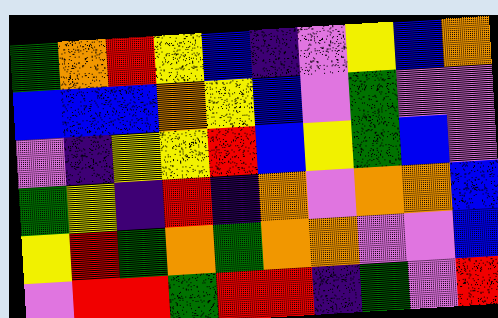[["green", "orange", "red", "yellow", "blue", "indigo", "violet", "yellow", "blue", "orange"], ["blue", "blue", "blue", "orange", "yellow", "blue", "violet", "green", "violet", "violet"], ["violet", "indigo", "yellow", "yellow", "red", "blue", "yellow", "green", "blue", "violet"], ["green", "yellow", "indigo", "red", "indigo", "orange", "violet", "orange", "orange", "blue"], ["yellow", "red", "green", "orange", "green", "orange", "orange", "violet", "violet", "blue"], ["violet", "red", "red", "green", "red", "red", "indigo", "green", "violet", "red"]]